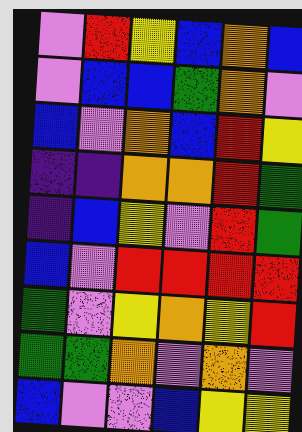[["violet", "red", "yellow", "blue", "orange", "blue"], ["violet", "blue", "blue", "green", "orange", "violet"], ["blue", "violet", "orange", "blue", "red", "yellow"], ["indigo", "indigo", "orange", "orange", "red", "green"], ["indigo", "blue", "yellow", "violet", "red", "green"], ["blue", "violet", "red", "red", "red", "red"], ["green", "violet", "yellow", "orange", "yellow", "red"], ["green", "green", "orange", "violet", "orange", "violet"], ["blue", "violet", "violet", "blue", "yellow", "yellow"]]